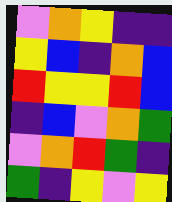[["violet", "orange", "yellow", "indigo", "indigo"], ["yellow", "blue", "indigo", "orange", "blue"], ["red", "yellow", "yellow", "red", "blue"], ["indigo", "blue", "violet", "orange", "green"], ["violet", "orange", "red", "green", "indigo"], ["green", "indigo", "yellow", "violet", "yellow"]]